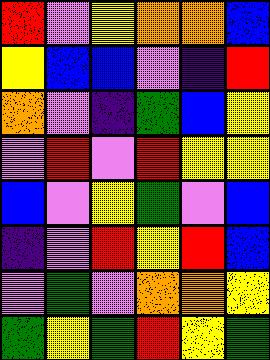[["red", "violet", "yellow", "orange", "orange", "blue"], ["yellow", "blue", "blue", "violet", "indigo", "red"], ["orange", "violet", "indigo", "green", "blue", "yellow"], ["violet", "red", "violet", "red", "yellow", "yellow"], ["blue", "violet", "yellow", "green", "violet", "blue"], ["indigo", "violet", "red", "yellow", "red", "blue"], ["violet", "green", "violet", "orange", "orange", "yellow"], ["green", "yellow", "green", "red", "yellow", "green"]]